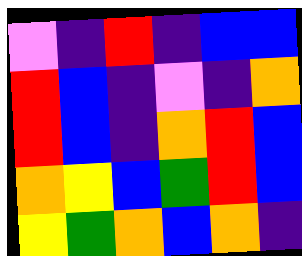[["violet", "indigo", "red", "indigo", "blue", "blue"], ["red", "blue", "indigo", "violet", "indigo", "orange"], ["red", "blue", "indigo", "orange", "red", "blue"], ["orange", "yellow", "blue", "green", "red", "blue"], ["yellow", "green", "orange", "blue", "orange", "indigo"]]